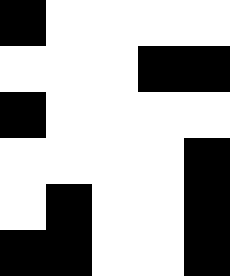[["black", "white", "white", "white", "white"], ["white", "white", "white", "black", "black"], ["black", "white", "white", "white", "white"], ["white", "white", "white", "white", "black"], ["white", "black", "white", "white", "black"], ["black", "black", "white", "white", "black"]]